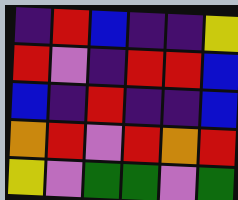[["indigo", "red", "blue", "indigo", "indigo", "yellow"], ["red", "violet", "indigo", "red", "red", "blue"], ["blue", "indigo", "red", "indigo", "indigo", "blue"], ["orange", "red", "violet", "red", "orange", "red"], ["yellow", "violet", "green", "green", "violet", "green"]]